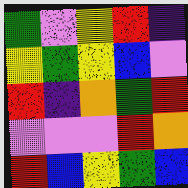[["green", "violet", "yellow", "red", "indigo"], ["yellow", "green", "yellow", "blue", "violet"], ["red", "indigo", "orange", "green", "red"], ["violet", "violet", "violet", "red", "orange"], ["red", "blue", "yellow", "green", "blue"]]